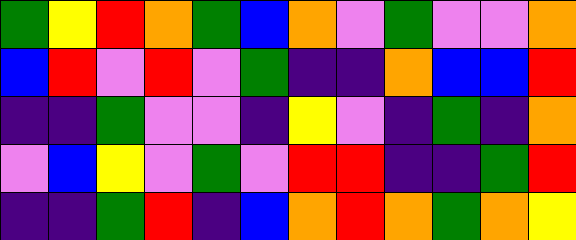[["green", "yellow", "red", "orange", "green", "blue", "orange", "violet", "green", "violet", "violet", "orange"], ["blue", "red", "violet", "red", "violet", "green", "indigo", "indigo", "orange", "blue", "blue", "red"], ["indigo", "indigo", "green", "violet", "violet", "indigo", "yellow", "violet", "indigo", "green", "indigo", "orange"], ["violet", "blue", "yellow", "violet", "green", "violet", "red", "red", "indigo", "indigo", "green", "red"], ["indigo", "indigo", "green", "red", "indigo", "blue", "orange", "red", "orange", "green", "orange", "yellow"]]